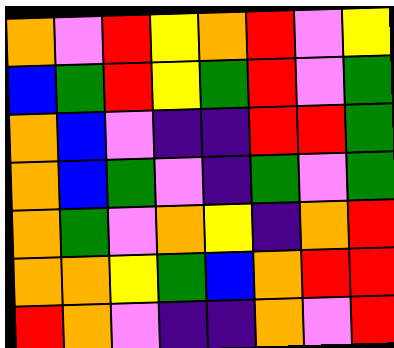[["orange", "violet", "red", "yellow", "orange", "red", "violet", "yellow"], ["blue", "green", "red", "yellow", "green", "red", "violet", "green"], ["orange", "blue", "violet", "indigo", "indigo", "red", "red", "green"], ["orange", "blue", "green", "violet", "indigo", "green", "violet", "green"], ["orange", "green", "violet", "orange", "yellow", "indigo", "orange", "red"], ["orange", "orange", "yellow", "green", "blue", "orange", "red", "red"], ["red", "orange", "violet", "indigo", "indigo", "orange", "violet", "red"]]